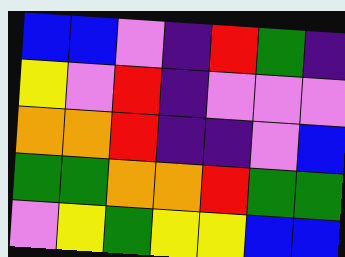[["blue", "blue", "violet", "indigo", "red", "green", "indigo"], ["yellow", "violet", "red", "indigo", "violet", "violet", "violet"], ["orange", "orange", "red", "indigo", "indigo", "violet", "blue"], ["green", "green", "orange", "orange", "red", "green", "green"], ["violet", "yellow", "green", "yellow", "yellow", "blue", "blue"]]